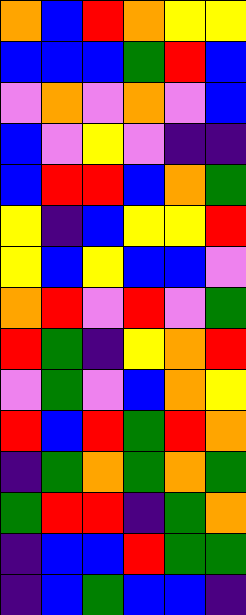[["orange", "blue", "red", "orange", "yellow", "yellow"], ["blue", "blue", "blue", "green", "red", "blue"], ["violet", "orange", "violet", "orange", "violet", "blue"], ["blue", "violet", "yellow", "violet", "indigo", "indigo"], ["blue", "red", "red", "blue", "orange", "green"], ["yellow", "indigo", "blue", "yellow", "yellow", "red"], ["yellow", "blue", "yellow", "blue", "blue", "violet"], ["orange", "red", "violet", "red", "violet", "green"], ["red", "green", "indigo", "yellow", "orange", "red"], ["violet", "green", "violet", "blue", "orange", "yellow"], ["red", "blue", "red", "green", "red", "orange"], ["indigo", "green", "orange", "green", "orange", "green"], ["green", "red", "red", "indigo", "green", "orange"], ["indigo", "blue", "blue", "red", "green", "green"], ["indigo", "blue", "green", "blue", "blue", "indigo"]]